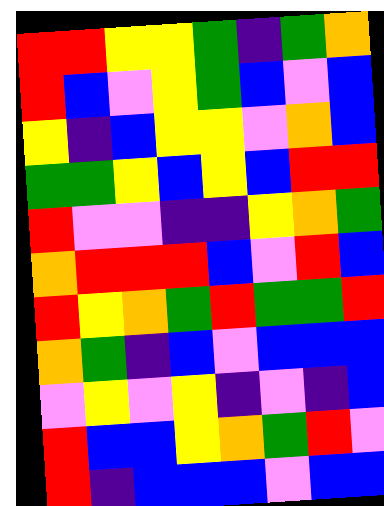[["red", "red", "yellow", "yellow", "green", "indigo", "green", "orange"], ["red", "blue", "violet", "yellow", "green", "blue", "violet", "blue"], ["yellow", "indigo", "blue", "yellow", "yellow", "violet", "orange", "blue"], ["green", "green", "yellow", "blue", "yellow", "blue", "red", "red"], ["red", "violet", "violet", "indigo", "indigo", "yellow", "orange", "green"], ["orange", "red", "red", "red", "blue", "violet", "red", "blue"], ["red", "yellow", "orange", "green", "red", "green", "green", "red"], ["orange", "green", "indigo", "blue", "violet", "blue", "blue", "blue"], ["violet", "yellow", "violet", "yellow", "indigo", "violet", "indigo", "blue"], ["red", "blue", "blue", "yellow", "orange", "green", "red", "violet"], ["red", "indigo", "blue", "blue", "blue", "violet", "blue", "blue"]]